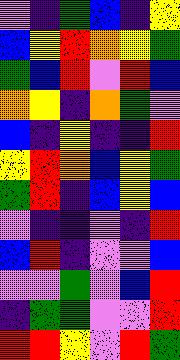[["violet", "indigo", "green", "blue", "indigo", "yellow"], ["blue", "yellow", "red", "orange", "yellow", "green"], ["green", "blue", "red", "violet", "red", "blue"], ["orange", "yellow", "indigo", "orange", "green", "violet"], ["blue", "indigo", "yellow", "indigo", "indigo", "red"], ["yellow", "red", "orange", "blue", "yellow", "green"], ["green", "red", "indigo", "blue", "yellow", "blue"], ["violet", "indigo", "indigo", "violet", "indigo", "red"], ["blue", "red", "indigo", "violet", "violet", "blue"], ["violet", "violet", "green", "violet", "blue", "red"], ["indigo", "green", "green", "violet", "violet", "red"], ["red", "red", "yellow", "violet", "red", "green"]]